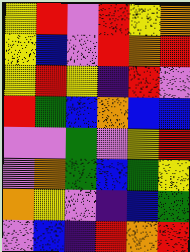[["yellow", "red", "violet", "red", "yellow", "orange"], ["yellow", "blue", "violet", "red", "orange", "red"], ["yellow", "red", "yellow", "indigo", "red", "violet"], ["red", "green", "blue", "orange", "blue", "blue"], ["violet", "violet", "green", "violet", "yellow", "red"], ["violet", "orange", "green", "blue", "green", "yellow"], ["orange", "yellow", "violet", "indigo", "blue", "green"], ["violet", "blue", "indigo", "red", "orange", "red"]]